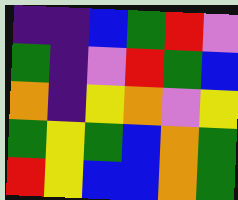[["indigo", "indigo", "blue", "green", "red", "violet"], ["green", "indigo", "violet", "red", "green", "blue"], ["orange", "indigo", "yellow", "orange", "violet", "yellow"], ["green", "yellow", "green", "blue", "orange", "green"], ["red", "yellow", "blue", "blue", "orange", "green"]]